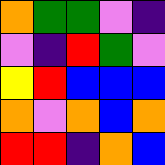[["orange", "green", "green", "violet", "indigo"], ["violet", "indigo", "red", "green", "violet"], ["yellow", "red", "blue", "blue", "blue"], ["orange", "violet", "orange", "blue", "orange"], ["red", "red", "indigo", "orange", "blue"]]